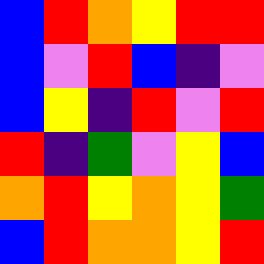[["blue", "red", "orange", "yellow", "red", "red"], ["blue", "violet", "red", "blue", "indigo", "violet"], ["blue", "yellow", "indigo", "red", "violet", "red"], ["red", "indigo", "green", "violet", "yellow", "blue"], ["orange", "red", "yellow", "orange", "yellow", "green"], ["blue", "red", "orange", "orange", "yellow", "red"]]